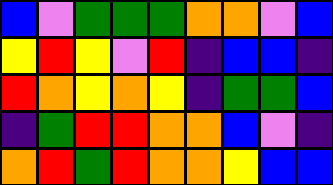[["blue", "violet", "green", "green", "green", "orange", "orange", "violet", "blue"], ["yellow", "red", "yellow", "violet", "red", "indigo", "blue", "blue", "indigo"], ["red", "orange", "yellow", "orange", "yellow", "indigo", "green", "green", "blue"], ["indigo", "green", "red", "red", "orange", "orange", "blue", "violet", "indigo"], ["orange", "red", "green", "red", "orange", "orange", "yellow", "blue", "blue"]]